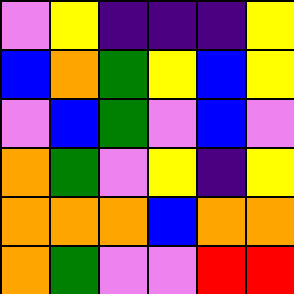[["violet", "yellow", "indigo", "indigo", "indigo", "yellow"], ["blue", "orange", "green", "yellow", "blue", "yellow"], ["violet", "blue", "green", "violet", "blue", "violet"], ["orange", "green", "violet", "yellow", "indigo", "yellow"], ["orange", "orange", "orange", "blue", "orange", "orange"], ["orange", "green", "violet", "violet", "red", "red"]]